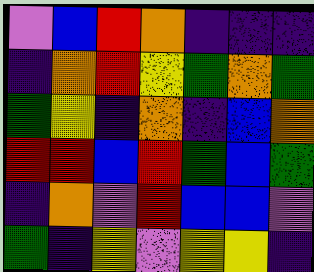[["violet", "blue", "red", "orange", "indigo", "indigo", "indigo"], ["indigo", "orange", "red", "yellow", "green", "orange", "green"], ["green", "yellow", "indigo", "orange", "indigo", "blue", "orange"], ["red", "red", "blue", "red", "green", "blue", "green"], ["indigo", "orange", "violet", "red", "blue", "blue", "violet"], ["green", "indigo", "yellow", "violet", "yellow", "yellow", "indigo"]]